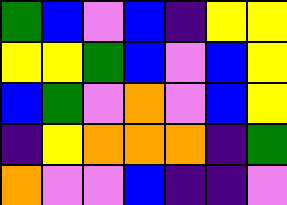[["green", "blue", "violet", "blue", "indigo", "yellow", "yellow"], ["yellow", "yellow", "green", "blue", "violet", "blue", "yellow"], ["blue", "green", "violet", "orange", "violet", "blue", "yellow"], ["indigo", "yellow", "orange", "orange", "orange", "indigo", "green"], ["orange", "violet", "violet", "blue", "indigo", "indigo", "violet"]]